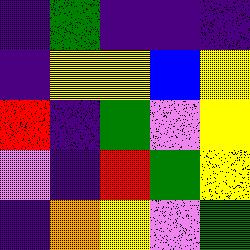[["indigo", "green", "indigo", "indigo", "indigo"], ["indigo", "yellow", "yellow", "blue", "yellow"], ["red", "indigo", "green", "violet", "yellow"], ["violet", "indigo", "red", "green", "yellow"], ["indigo", "orange", "yellow", "violet", "green"]]